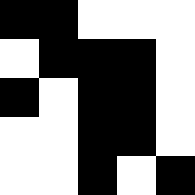[["black", "black", "white", "white", "white"], ["white", "black", "black", "black", "white"], ["black", "white", "black", "black", "white"], ["white", "white", "black", "black", "white"], ["white", "white", "black", "white", "black"]]